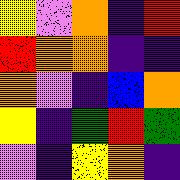[["yellow", "violet", "orange", "indigo", "red"], ["red", "orange", "orange", "indigo", "indigo"], ["orange", "violet", "indigo", "blue", "orange"], ["yellow", "indigo", "green", "red", "green"], ["violet", "indigo", "yellow", "orange", "indigo"]]